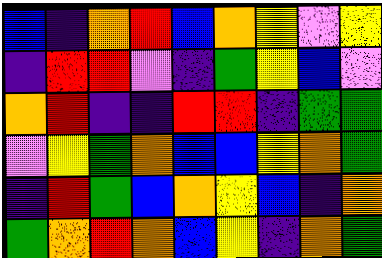[["blue", "indigo", "orange", "red", "blue", "orange", "yellow", "violet", "yellow"], ["indigo", "red", "red", "violet", "indigo", "green", "yellow", "blue", "violet"], ["orange", "red", "indigo", "indigo", "red", "red", "indigo", "green", "green"], ["violet", "yellow", "green", "orange", "blue", "blue", "yellow", "orange", "green"], ["indigo", "red", "green", "blue", "orange", "yellow", "blue", "indigo", "orange"], ["green", "orange", "red", "orange", "blue", "yellow", "indigo", "orange", "green"]]